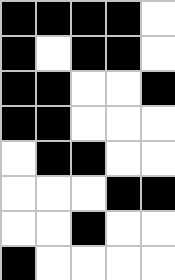[["black", "black", "black", "black", "white"], ["black", "white", "black", "black", "white"], ["black", "black", "white", "white", "black"], ["black", "black", "white", "white", "white"], ["white", "black", "black", "white", "white"], ["white", "white", "white", "black", "black"], ["white", "white", "black", "white", "white"], ["black", "white", "white", "white", "white"]]